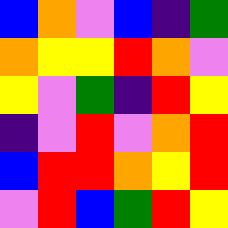[["blue", "orange", "violet", "blue", "indigo", "green"], ["orange", "yellow", "yellow", "red", "orange", "violet"], ["yellow", "violet", "green", "indigo", "red", "yellow"], ["indigo", "violet", "red", "violet", "orange", "red"], ["blue", "red", "red", "orange", "yellow", "red"], ["violet", "red", "blue", "green", "red", "yellow"]]